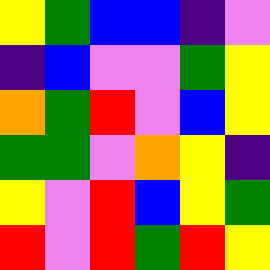[["yellow", "green", "blue", "blue", "indigo", "violet"], ["indigo", "blue", "violet", "violet", "green", "yellow"], ["orange", "green", "red", "violet", "blue", "yellow"], ["green", "green", "violet", "orange", "yellow", "indigo"], ["yellow", "violet", "red", "blue", "yellow", "green"], ["red", "violet", "red", "green", "red", "yellow"]]